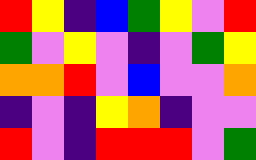[["red", "yellow", "indigo", "blue", "green", "yellow", "violet", "red"], ["green", "violet", "yellow", "violet", "indigo", "violet", "green", "yellow"], ["orange", "orange", "red", "violet", "blue", "violet", "violet", "orange"], ["indigo", "violet", "indigo", "yellow", "orange", "indigo", "violet", "violet"], ["red", "violet", "indigo", "red", "red", "red", "violet", "green"]]